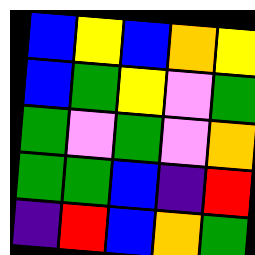[["blue", "yellow", "blue", "orange", "yellow"], ["blue", "green", "yellow", "violet", "green"], ["green", "violet", "green", "violet", "orange"], ["green", "green", "blue", "indigo", "red"], ["indigo", "red", "blue", "orange", "green"]]